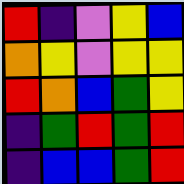[["red", "indigo", "violet", "yellow", "blue"], ["orange", "yellow", "violet", "yellow", "yellow"], ["red", "orange", "blue", "green", "yellow"], ["indigo", "green", "red", "green", "red"], ["indigo", "blue", "blue", "green", "red"]]